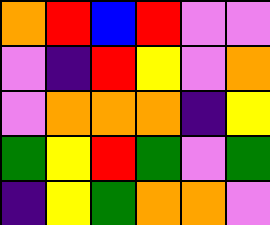[["orange", "red", "blue", "red", "violet", "violet"], ["violet", "indigo", "red", "yellow", "violet", "orange"], ["violet", "orange", "orange", "orange", "indigo", "yellow"], ["green", "yellow", "red", "green", "violet", "green"], ["indigo", "yellow", "green", "orange", "orange", "violet"]]